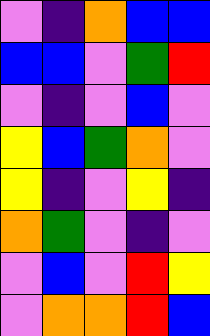[["violet", "indigo", "orange", "blue", "blue"], ["blue", "blue", "violet", "green", "red"], ["violet", "indigo", "violet", "blue", "violet"], ["yellow", "blue", "green", "orange", "violet"], ["yellow", "indigo", "violet", "yellow", "indigo"], ["orange", "green", "violet", "indigo", "violet"], ["violet", "blue", "violet", "red", "yellow"], ["violet", "orange", "orange", "red", "blue"]]